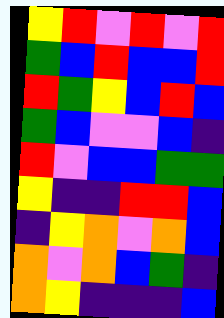[["yellow", "red", "violet", "red", "violet", "red"], ["green", "blue", "red", "blue", "blue", "red"], ["red", "green", "yellow", "blue", "red", "blue"], ["green", "blue", "violet", "violet", "blue", "indigo"], ["red", "violet", "blue", "blue", "green", "green"], ["yellow", "indigo", "indigo", "red", "red", "blue"], ["indigo", "yellow", "orange", "violet", "orange", "blue"], ["orange", "violet", "orange", "blue", "green", "indigo"], ["orange", "yellow", "indigo", "indigo", "indigo", "blue"]]